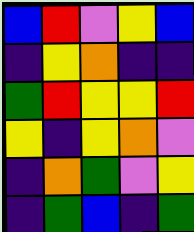[["blue", "red", "violet", "yellow", "blue"], ["indigo", "yellow", "orange", "indigo", "indigo"], ["green", "red", "yellow", "yellow", "red"], ["yellow", "indigo", "yellow", "orange", "violet"], ["indigo", "orange", "green", "violet", "yellow"], ["indigo", "green", "blue", "indigo", "green"]]